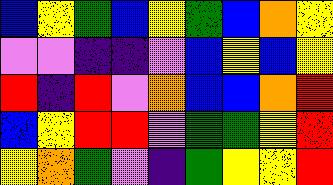[["blue", "yellow", "green", "blue", "yellow", "green", "blue", "orange", "yellow"], ["violet", "violet", "indigo", "indigo", "violet", "blue", "yellow", "blue", "yellow"], ["red", "indigo", "red", "violet", "orange", "blue", "blue", "orange", "red"], ["blue", "yellow", "red", "red", "violet", "green", "green", "yellow", "red"], ["yellow", "orange", "green", "violet", "indigo", "green", "yellow", "yellow", "red"]]